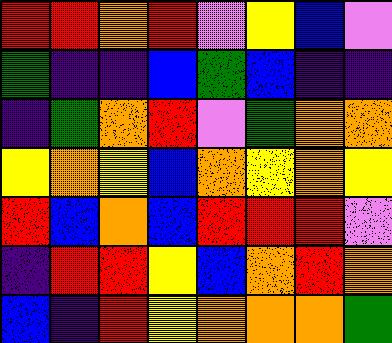[["red", "red", "orange", "red", "violet", "yellow", "blue", "violet"], ["green", "indigo", "indigo", "blue", "green", "blue", "indigo", "indigo"], ["indigo", "green", "orange", "red", "violet", "green", "orange", "orange"], ["yellow", "orange", "yellow", "blue", "orange", "yellow", "orange", "yellow"], ["red", "blue", "orange", "blue", "red", "red", "red", "violet"], ["indigo", "red", "red", "yellow", "blue", "orange", "red", "orange"], ["blue", "indigo", "red", "yellow", "orange", "orange", "orange", "green"]]